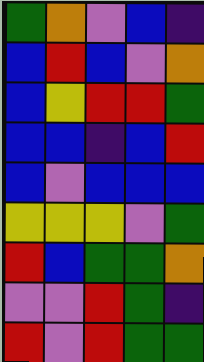[["green", "orange", "violet", "blue", "indigo"], ["blue", "red", "blue", "violet", "orange"], ["blue", "yellow", "red", "red", "green"], ["blue", "blue", "indigo", "blue", "red"], ["blue", "violet", "blue", "blue", "blue"], ["yellow", "yellow", "yellow", "violet", "green"], ["red", "blue", "green", "green", "orange"], ["violet", "violet", "red", "green", "indigo"], ["red", "violet", "red", "green", "green"]]